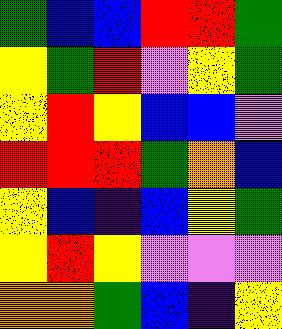[["green", "blue", "blue", "red", "red", "green"], ["yellow", "green", "red", "violet", "yellow", "green"], ["yellow", "red", "yellow", "blue", "blue", "violet"], ["red", "red", "red", "green", "orange", "blue"], ["yellow", "blue", "indigo", "blue", "yellow", "green"], ["yellow", "red", "yellow", "violet", "violet", "violet"], ["orange", "orange", "green", "blue", "indigo", "yellow"]]